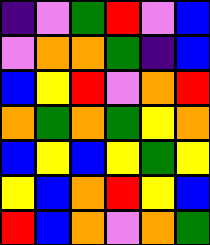[["indigo", "violet", "green", "red", "violet", "blue"], ["violet", "orange", "orange", "green", "indigo", "blue"], ["blue", "yellow", "red", "violet", "orange", "red"], ["orange", "green", "orange", "green", "yellow", "orange"], ["blue", "yellow", "blue", "yellow", "green", "yellow"], ["yellow", "blue", "orange", "red", "yellow", "blue"], ["red", "blue", "orange", "violet", "orange", "green"]]